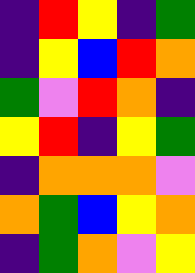[["indigo", "red", "yellow", "indigo", "green"], ["indigo", "yellow", "blue", "red", "orange"], ["green", "violet", "red", "orange", "indigo"], ["yellow", "red", "indigo", "yellow", "green"], ["indigo", "orange", "orange", "orange", "violet"], ["orange", "green", "blue", "yellow", "orange"], ["indigo", "green", "orange", "violet", "yellow"]]